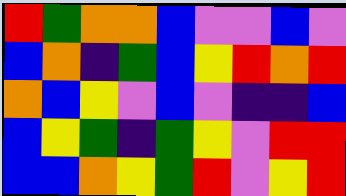[["red", "green", "orange", "orange", "blue", "violet", "violet", "blue", "violet"], ["blue", "orange", "indigo", "green", "blue", "yellow", "red", "orange", "red"], ["orange", "blue", "yellow", "violet", "blue", "violet", "indigo", "indigo", "blue"], ["blue", "yellow", "green", "indigo", "green", "yellow", "violet", "red", "red"], ["blue", "blue", "orange", "yellow", "green", "red", "violet", "yellow", "red"]]